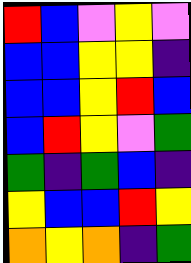[["red", "blue", "violet", "yellow", "violet"], ["blue", "blue", "yellow", "yellow", "indigo"], ["blue", "blue", "yellow", "red", "blue"], ["blue", "red", "yellow", "violet", "green"], ["green", "indigo", "green", "blue", "indigo"], ["yellow", "blue", "blue", "red", "yellow"], ["orange", "yellow", "orange", "indigo", "green"]]